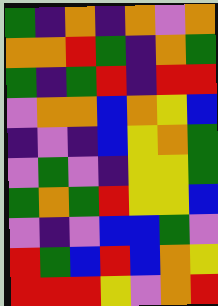[["green", "indigo", "orange", "indigo", "orange", "violet", "orange"], ["orange", "orange", "red", "green", "indigo", "orange", "green"], ["green", "indigo", "green", "red", "indigo", "red", "red"], ["violet", "orange", "orange", "blue", "orange", "yellow", "blue"], ["indigo", "violet", "indigo", "blue", "yellow", "orange", "green"], ["violet", "green", "violet", "indigo", "yellow", "yellow", "green"], ["green", "orange", "green", "red", "yellow", "yellow", "blue"], ["violet", "indigo", "violet", "blue", "blue", "green", "violet"], ["red", "green", "blue", "red", "blue", "orange", "yellow"], ["red", "red", "red", "yellow", "violet", "orange", "red"]]